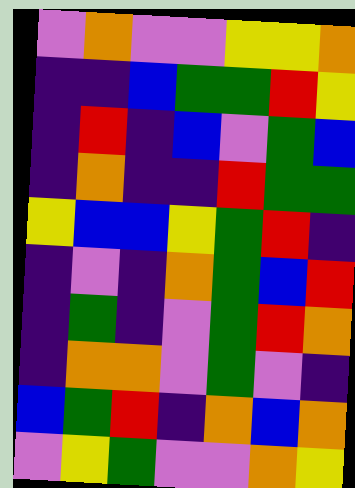[["violet", "orange", "violet", "violet", "yellow", "yellow", "orange"], ["indigo", "indigo", "blue", "green", "green", "red", "yellow"], ["indigo", "red", "indigo", "blue", "violet", "green", "blue"], ["indigo", "orange", "indigo", "indigo", "red", "green", "green"], ["yellow", "blue", "blue", "yellow", "green", "red", "indigo"], ["indigo", "violet", "indigo", "orange", "green", "blue", "red"], ["indigo", "green", "indigo", "violet", "green", "red", "orange"], ["indigo", "orange", "orange", "violet", "green", "violet", "indigo"], ["blue", "green", "red", "indigo", "orange", "blue", "orange"], ["violet", "yellow", "green", "violet", "violet", "orange", "yellow"]]